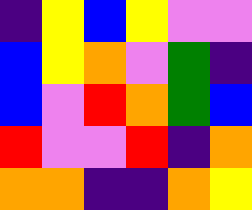[["indigo", "yellow", "blue", "yellow", "violet", "violet"], ["blue", "yellow", "orange", "violet", "green", "indigo"], ["blue", "violet", "red", "orange", "green", "blue"], ["red", "violet", "violet", "red", "indigo", "orange"], ["orange", "orange", "indigo", "indigo", "orange", "yellow"]]